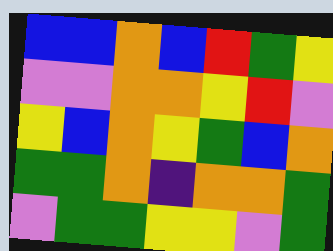[["blue", "blue", "orange", "blue", "red", "green", "yellow"], ["violet", "violet", "orange", "orange", "yellow", "red", "violet"], ["yellow", "blue", "orange", "yellow", "green", "blue", "orange"], ["green", "green", "orange", "indigo", "orange", "orange", "green"], ["violet", "green", "green", "yellow", "yellow", "violet", "green"]]